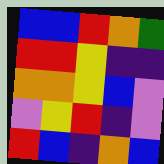[["blue", "blue", "red", "orange", "green"], ["red", "red", "yellow", "indigo", "indigo"], ["orange", "orange", "yellow", "blue", "violet"], ["violet", "yellow", "red", "indigo", "violet"], ["red", "blue", "indigo", "orange", "blue"]]